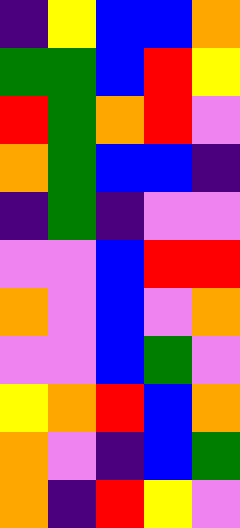[["indigo", "yellow", "blue", "blue", "orange"], ["green", "green", "blue", "red", "yellow"], ["red", "green", "orange", "red", "violet"], ["orange", "green", "blue", "blue", "indigo"], ["indigo", "green", "indigo", "violet", "violet"], ["violet", "violet", "blue", "red", "red"], ["orange", "violet", "blue", "violet", "orange"], ["violet", "violet", "blue", "green", "violet"], ["yellow", "orange", "red", "blue", "orange"], ["orange", "violet", "indigo", "blue", "green"], ["orange", "indigo", "red", "yellow", "violet"]]